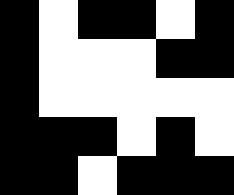[["black", "white", "black", "black", "white", "black"], ["black", "white", "white", "white", "black", "black"], ["black", "white", "white", "white", "white", "white"], ["black", "black", "black", "white", "black", "white"], ["black", "black", "white", "black", "black", "black"]]